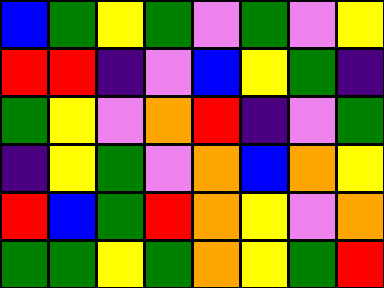[["blue", "green", "yellow", "green", "violet", "green", "violet", "yellow"], ["red", "red", "indigo", "violet", "blue", "yellow", "green", "indigo"], ["green", "yellow", "violet", "orange", "red", "indigo", "violet", "green"], ["indigo", "yellow", "green", "violet", "orange", "blue", "orange", "yellow"], ["red", "blue", "green", "red", "orange", "yellow", "violet", "orange"], ["green", "green", "yellow", "green", "orange", "yellow", "green", "red"]]